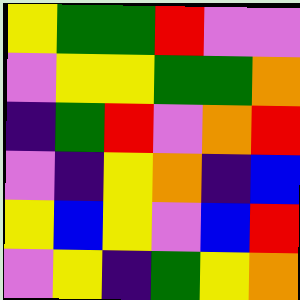[["yellow", "green", "green", "red", "violet", "violet"], ["violet", "yellow", "yellow", "green", "green", "orange"], ["indigo", "green", "red", "violet", "orange", "red"], ["violet", "indigo", "yellow", "orange", "indigo", "blue"], ["yellow", "blue", "yellow", "violet", "blue", "red"], ["violet", "yellow", "indigo", "green", "yellow", "orange"]]